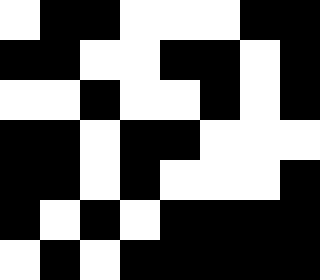[["white", "black", "black", "white", "white", "white", "black", "black"], ["black", "black", "white", "white", "black", "black", "white", "black"], ["white", "white", "black", "white", "white", "black", "white", "black"], ["black", "black", "white", "black", "black", "white", "white", "white"], ["black", "black", "white", "black", "white", "white", "white", "black"], ["black", "white", "black", "white", "black", "black", "black", "black"], ["white", "black", "white", "black", "black", "black", "black", "black"]]